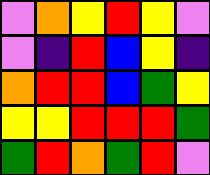[["violet", "orange", "yellow", "red", "yellow", "violet"], ["violet", "indigo", "red", "blue", "yellow", "indigo"], ["orange", "red", "red", "blue", "green", "yellow"], ["yellow", "yellow", "red", "red", "red", "green"], ["green", "red", "orange", "green", "red", "violet"]]